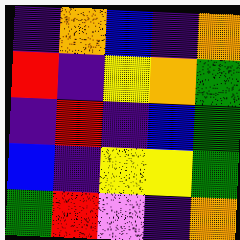[["indigo", "orange", "blue", "indigo", "orange"], ["red", "indigo", "yellow", "orange", "green"], ["indigo", "red", "indigo", "blue", "green"], ["blue", "indigo", "yellow", "yellow", "green"], ["green", "red", "violet", "indigo", "orange"]]